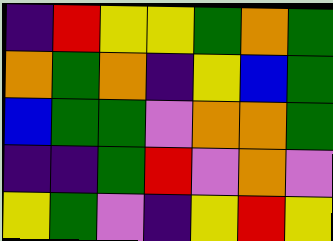[["indigo", "red", "yellow", "yellow", "green", "orange", "green"], ["orange", "green", "orange", "indigo", "yellow", "blue", "green"], ["blue", "green", "green", "violet", "orange", "orange", "green"], ["indigo", "indigo", "green", "red", "violet", "orange", "violet"], ["yellow", "green", "violet", "indigo", "yellow", "red", "yellow"]]